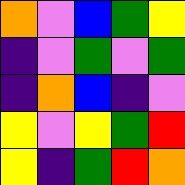[["orange", "violet", "blue", "green", "yellow"], ["indigo", "violet", "green", "violet", "green"], ["indigo", "orange", "blue", "indigo", "violet"], ["yellow", "violet", "yellow", "green", "red"], ["yellow", "indigo", "green", "red", "orange"]]